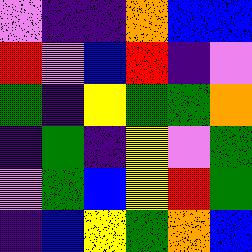[["violet", "indigo", "indigo", "orange", "blue", "blue"], ["red", "violet", "blue", "red", "indigo", "violet"], ["green", "indigo", "yellow", "green", "green", "orange"], ["indigo", "green", "indigo", "yellow", "violet", "green"], ["violet", "green", "blue", "yellow", "red", "green"], ["indigo", "blue", "yellow", "green", "orange", "blue"]]